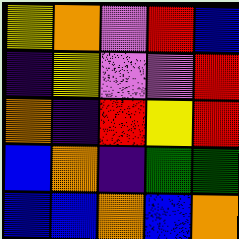[["yellow", "orange", "violet", "red", "blue"], ["indigo", "yellow", "violet", "violet", "red"], ["orange", "indigo", "red", "yellow", "red"], ["blue", "orange", "indigo", "green", "green"], ["blue", "blue", "orange", "blue", "orange"]]